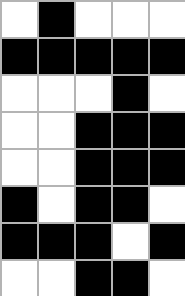[["white", "black", "white", "white", "white"], ["black", "black", "black", "black", "black"], ["white", "white", "white", "black", "white"], ["white", "white", "black", "black", "black"], ["white", "white", "black", "black", "black"], ["black", "white", "black", "black", "white"], ["black", "black", "black", "white", "black"], ["white", "white", "black", "black", "white"]]